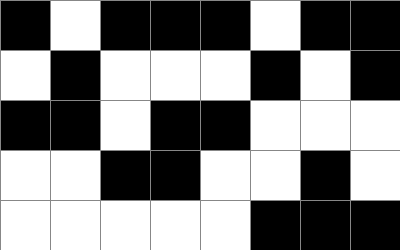[["black", "white", "black", "black", "black", "white", "black", "black"], ["white", "black", "white", "white", "white", "black", "white", "black"], ["black", "black", "white", "black", "black", "white", "white", "white"], ["white", "white", "black", "black", "white", "white", "black", "white"], ["white", "white", "white", "white", "white", "black", "black", "black"]]